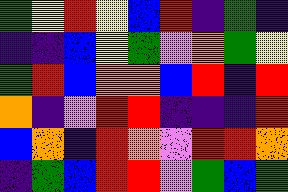[["green", "yellow", "red", "yellow", "blue", "red", "indigo", "green", "indigo"], ["indigo", "indigo", "blue", "yellow", "green", "violet", "orange", "green", "yellow"], ["green", "red", "blue", "orange", "orange", "blue", "red", "indigo", "red"], ["orange", "indigo", "violet", "red", "red", "indigo", "indigo", "indigo", "red"], ["blue", "orange", "indigo", "red", "orange", "violet", "red", "red", "orange"], ["indigo", "green", "blue", "red", "red", "violet", "green", "blue", "green"]]